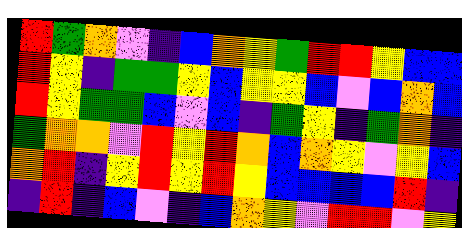[["red", "green", "orange", "violet", "indigo", "blue", "orange", "yellow", "green", "red", "red", "yellow", "blue", "blue"], ["red", "yellow", "indigo", "green", "green", "yellow", "blue", "yellow", "yellow", "blue", "violet", "blue", "orange", "blue"], ["red", "yellow", "green", "green", "blue", "violet", "blue", "indigo", "green", "yellow", "indigo", "green", "orange", "indigo"], ["green", "orange", "orange", "violet", "red", "yellow", "red", "orange", "blue", "orange", "yellow", "violet", "yellow", "blue"], ["orange", "red", "indigo", "yellow", "red", "yellow", "red", "yellow", "blue", "blue", "blue", "blue", "red", "indigo"], ["indigo", "red", "indigo", "blue", "violet", "indigo", "blue", "orange", "yellow", "violet", "red", "red", "violet", "yellow"]]